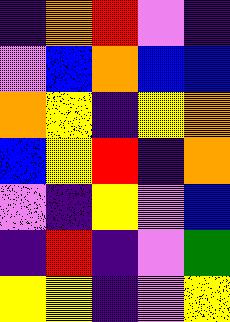[["indigo", "orange", "red", "violet", "indigo"], ["violet", "blue", "orange", "blue", "blue"], ["orange", "yellow", "indigo", "yellow", "orange"], ["blue", "yellow", "red", "indigo", "orange"], ["violet", "indigo", "yellow", "violet", "blue"], ["indigo", "red", "indigo", "violet", "green"], ["yellow", "yellow", "indigo", "violet", "yellow"]]